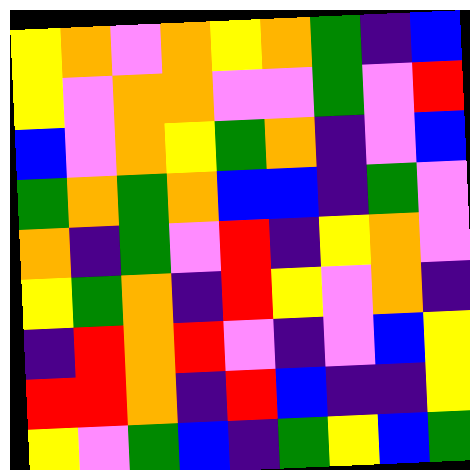[["yellow", "orange", "violet", "orange", "yellow", "orange", "green", "indigo", "blue"], ["yellow", "violet", "orange", "orange", "violet", "violet", "green", "violet", "red"], ["blue", "violet", "orange", "yellow", "green", "orange", "indigo", "violet", "blue"], ["green", "orange", "green", "orange", "blue", "blue", "indigo", "green", "violet"], ["orange", "indigo", "green", "violet", "red", "indigo", "yellow", "orange", "violet"], ["yellow", "green", "orange", "indigo", "red", "yellow", "violet", "orange", "indigo"], ["indigo", "red", "orange", "red", "violet", "indigo", "violet", "blue", "yellow"], ["red", "red", "orange", "indigo", "red", "blue", "indigo", "indigo", "yellow"], ["yellow", "violet", "green", "blue", "indigo", "green", "yellow", "blue", "green"]]